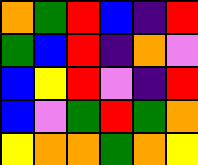[["orange", "green", "red", "blue", "indigo", "red"], ["green", "blue", "red", "indigo", "orange", "violet"], ["blue", "yellow", "red", "violet", "indigo", "red"], ["blue", "violet", "green", "red", "green", "orange"], ["yellow", "orange", "orange", "green", "orange", "yellow"]]